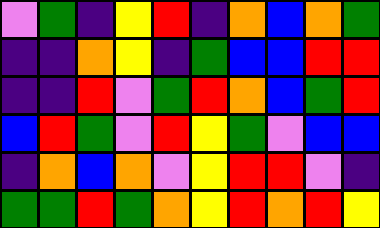[["violet", "green", "indigo", "yellow", "red", "indigo", "orange", "blue", "orange", "green"], ["indigo", "indigo", "orange", "yellow", "indigo", "green", "blue", "blue", "red", "red"], ["indigo", "indigo", "red", "violet", "green", "red", "orange", "blue", "green", "red"], ["blue", "red", "green", "violet", "red", "yellow", "green", "violet", "blue", "blue"], ["indigo", "orange", "blue", "orange", "violet", "yellow", "red", "red", "violet", "indigo"], ["green", "green", "red", "green", "orange", "yellow", "red", "orange", "red", "yellow"]]